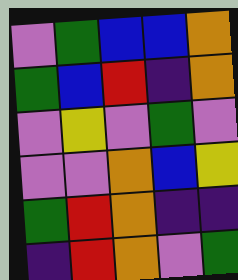[["violet", "green", "blue", "blue", "orange"], ["green", "blue", "red", "indigo", "orange"], ["violet", "yellow", "violet", "green", "violet"], ["violet", "violet", "orange", "blue", "yellow"], ["green", "red", "orange", "indigo", "indigo"], ["indigo", "red", "orange", "violet", "green"]]